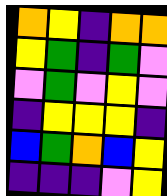[["orange", "yellow", "indigo", "orange", "orange"], ["yellow", "green", "indigo", "green", "violet"], ["violet", "green", "violet", "yellow", "violet"], ["indigo", "yellow", "yellow", "yellow", "indigo"], ["blue", "green", "orange", "blue", "yellow"], ["indigo", "indigo", "indigo", "violet", "yellow"]]